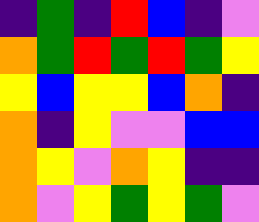[["indigo", "green", "indigo", "red", "blue", "indigo", "violet"], ["orange", "green", "red", "green", "red", "green", "yellow"], ["yellow", "blue", "yellow", "yellow", "blue", "orange", "indigo"], ["orange", "indigo", "yellow", "violet", "violet", "blue", "blue"], ["orange", "yellow", "violet", "orange", "yellow", "indigo", "indigo"], ["orange", "violet", "yellow", "green", "yellow", "green", "violet"]]